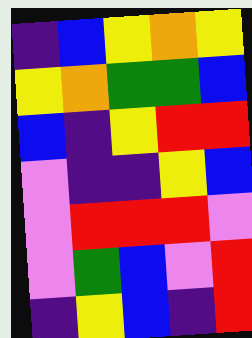[["indigo", "blue", "yellow", "orange", "yellow"], ["yellow", "orange", "green", "green", "blue"], ["blue", "indigo", "yellow", "red", "red"], ["violet", "indigo", "indigo", "yellow", "blue"], ["violet", "red", "red", "red", "violet"], ["violet", "green", "blue", "violet", "red"], ["indigo", "yellow", "blue", "indigo", "red"]]